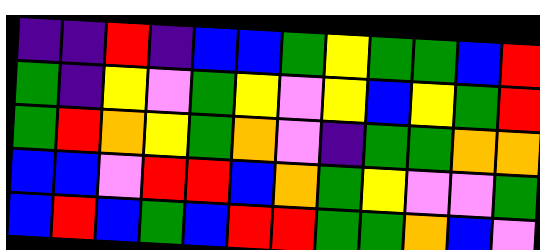[["indigo", "indigo", "red", "indigo", "blue", "blue", "green", "yellow", "green", "green", "blue", "red"], ["green", "indigo", "yellow", "violet", "green", "yellow", "violet", "yellow", "blue", "yellow", "green", "red"], ["green", "red", "orange", "yellow", "green", "orange", "violet", "indigo", "green", "green", "orange", "orange"], ["blue", "blue", "violet", "red", "red", "blue", "orange", "green", "yellow", "violet", "violet", "green"], ["blue", "red", "blue", "green", "blue", "red", "red", "green", "green", "orange", "blue", "violet"]]